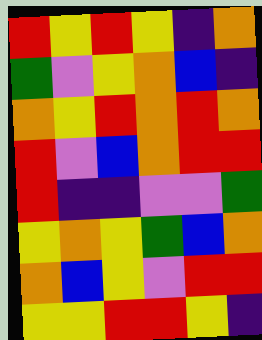[["red", "yellow", "red", "yellow", "indigo", "orange"], ["green", "violet", "yellow", "orange", "blue", "indigo"], ["orange", "yellow", "red", "orange", "red", "orange"], ["red", "violet", "blue", "orange", "red", "red"], ["red", "indigo", "indigo", "violet", "violet", "green"], ["yellow", "orange", "yellow", "green", "blue", "orange"], ["orange", "blue", "yellow", "violet", "red", "red"], ["yellow", "yellow", "red", "red", "yellow", "indigo"]]